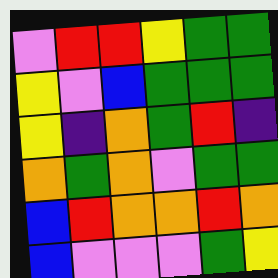[["violet", "red", "red", "yellow", "green", "green"], ["yellow", "violet", "blue", "green", "green", "green"], ["yellow", "indigo", "orange", "green", "red", "indigo"], ["orange", "green", "orange", "violet", "green", "green"], ["blue", "red", "orange", "orange", "red", "orange"], ["blue", "violet", "violet", "violet", "green", "yellow"]]